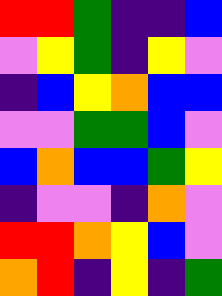[["red", "red", "green", "indigo", "indigo", "blue"], ["violet", "yellow", "green", "indigo", "yellow", "violet"], ["indigo", "blue", "yellow", "orange", "blue", "blue"], ["violet", "violet", "green", "green", "blue", "violet"], ["blue", "orange", "blue", "blue", "green", "yellow"], ["indigo", "violet", "violet", "indigo", "orange", "violet"], ["red", "red", "orange", "yellow", "blue", "violet"], ["orange", "red", "indigo", "yellow", "indigo", "green"]]